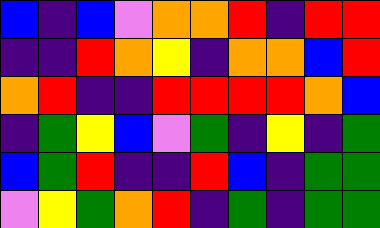[["blue", "indigo", "blue", "violet", "orange", "orange", "red", "indigo", "red", "red"], ["indigo", "indigo", "red", "orange", "yellow", "indigo", "orange", "orange", "blue", "red"], ["orange", "red", "indigo", "indigo", "red", "red", "red", "red", "orange", "blue"], ["indigo", "green", "yellow", "blue", "violet", "green", "indigo", "yellow", "indigo", "green"], ["blue", "green", "red", "indigo", "indigo", "red", "blue", "indigo", "green", "green"], ["violet", "yellow", "green", "orange", "red", "indigo", "green", "indigo", "green", "green"]]